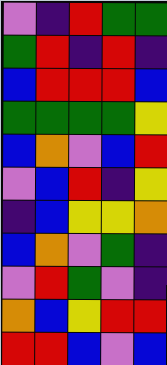[["violet", "indigo", "red", "green", "green"], ["green", "red", "indigo", "red", "indigo"], ["blue", "red", "red", "red", "blue"], ["green", "green", "green", "green", "yellow"], ["blue", "orange", "violet", "blue", "red"], ["violet", "blue", "red", "indigo", "yellow"], ["indigo", "blue", "yellow", "yellow", "orange"], ["blue", "orange", "violet", "green", "indigo"], ["violet", "red", "green", "violet", "indigo"], ["orange", "blue", "yellow", "red", "red"], ["red", "red", "blue", "violet", "blue"]]